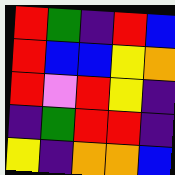[["red", "green", "indigo", "red", "blue"], ["red", "blue", "blue", "yellow", "orange"], ["red", "violet", "red", "yellow", "indigo"], ["indigo", "green", "red", "red", "indigo"], ["yellow", "indigo", "orange", "orange", "blue"]]